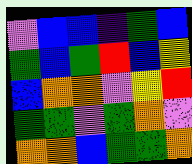[["violet", "blue", "blue", "indigo", "green", "blue"], ["green", "blue", "green", "red", "blue", "yellow"], ["blue", "orange", "orange", "violet", "yellow", "red"], ["green", "green", "violet", "green", "orange", "violet"], ["orange", "orange", "blue", "green", "green", "orange"]]